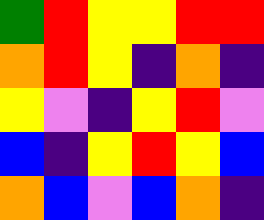[["green", "red", "yellow", "yellow", "red", "red"], ["orange", "red", "yellow", "indigo", "orange", "indigo"], ["yellow", "violet", "indigo", "yellow", "red", "violet"], ["blue", "indigo", "yellow", "red", "yellow", "blue"], ["orange", "blue", "violet", "blue", "orange", "indigo"]]